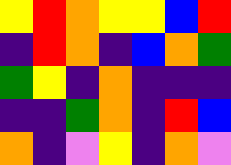[["yellow", "red", "orange", "yellow", "yellow", "blue", "red"], ["indigo", "red", "orange", "indigo", "blue", "orange", "green"], ["green", "yellow", "indigo", "orange", "indigo", "indigo", "indigo"], ["indigo", "indigo", "green", "orange", "indigo", "red", "blue"], ["orange", "indigo", "violet", "yellow", "indigo", "orange", "violet"]]